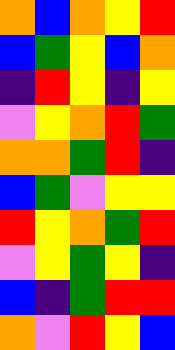[["orange", "blue", "orange", "yellow", "red"], ["blue", "green", "yellow", "blue", "orange"], ["indigo", "red", "yellow", "indigo", "yellow"], ["violet", "yellow", "orange", "red", "green"], ["orange", "orange", "green", "red", "indigo"], ["blue", "green", "violet", "yellow", "yellow"], ["red", "yellow", "orange", "green", "red"], ["violet", "yellow", "green", "yellow", "indigo"], ["blue", "indigo", "green", "red", "red"], ["orange", "violet", "red", "yellow", "blue"]]